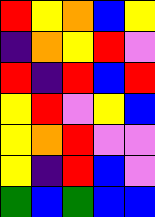[["red", "yellow", "orange", "blue", "yellow"], ["indigo", "orange", "yellow", "red", "violet"], ["red", "indigo", "red", "blue", "red"], ["yellow", "red", "violet", "yellow", "blue"], ["yellow", "orange", "red", "violet", "violet"], ["yellow", "indigo", "red", "blue", "violet"], ["green", "blue", "green", "blue", "blue"]]